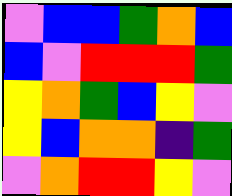[["violet", "blue", "blue", "green", "orange", "blue"], ["blue", "violet", "red", "red", "red", "green"], ["yellow", "orange", "green", "blue", "yellow", "violet"], ["yellow", "blue", "orange", "orange", "indigo", "green"], ["violet", "orange", "red", "red", "yellow", "violet"]]